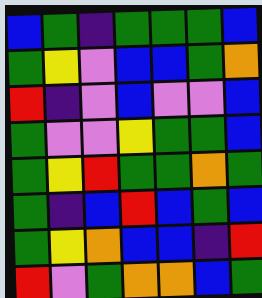[["blue", "green", "indigo", "green", "green", "green", "blue"], ["green", "yellow", "violet", "blue", "blue", "green", "orange"], ["red", "indigo", "violet", "blue", "violet", "violet", "blue"], ["green", "violet", "violet", "yellow", "green", "green", "blue"], ["green", "yellow", "red", "green", "green", "orange", "green"], ["green", "indigo", "blue", "red", "blue", "green", "blue"], ["green", "yellow", "orange", "blue", "blue", "indigo", "red"], ["red", "violet", "green", "orange", "orange", "blue", "green"]]